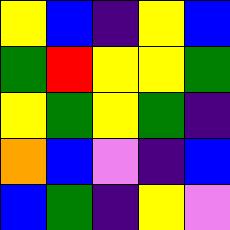[["yellow", "blue", "indigo", "yellow", "blue"], ["green", "red", "yellow", "yellow", "green"], ["yellow", "green", "yellow", "green", "indigo"], ["orange", "blue", "violet", "indigo", "blue"], ["blue", "green", "indigo", "yellow", "violet"]]